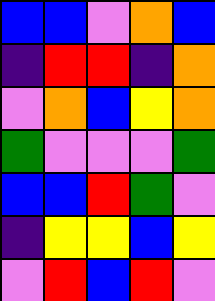[["blue", "blue", "violet", "orange", "blue"], ["indigo", "red", "red", "indigo", "orange"], ["violet", "orange", "blue", "yellow", "orange"], ["green", "violet", "violet", "violet", "green"], ["blue", "blue", "red", "green", "violet"], ["indigo", "yellow", "yellow", "blue", "yellow"], ["violet", "red", "blue", "red", "violet"]]